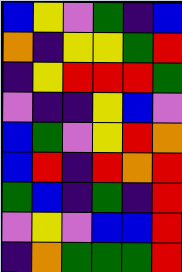[["blue", "yellow", "violet", "green", "indigo", "blue"], ["orange", "indigo", "yellow", "yellow", "green", "red"], ["indigo", "yellow", "red", "red", "red", "green"], ["violet", "indigo", "indigo", "yellow", "blue", "violet"], ["blue", "green", "violet", "yellow", "red", "orange"], ["blue", "red", "indigo", "red", "orange", "red"], ["green", "blue", "indigo", "green", "indigo", "red"], ["violet", "yellow", "violet", "blue", "blue", "red"], ["indigo", "orange", "green", "green", "green", "red"]]